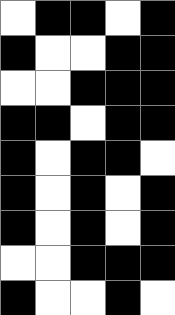[["white", "black", "black", "white", "black"], ["black", "white", "white", "black", "black"], ["white", "white", "black", "black", "black"], ["black", "black", "white", "black", "black"], ["black", "white", "black", "black", "white"], ["black", "white", "black", "white", "black"], ["black", "white", "black", "white", "black"], ["white", "white", "black", "black", "black"], ["black", "white", "white", "black", "white"]]